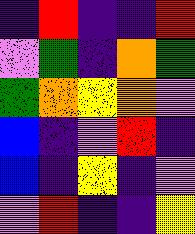[["indigo", "red", "indigo", "indigo", "red"], ["violet", "green", "indigo", "orange", "green"], ["green", "orange", "yellow", "orange", "violet"], ["blue", "indigo", "violet", "red", "indigo"], ["blue", "indigo", "yellow", "indigo", "violet"], ["violet", "red", "indigo", "indigo", "yellow"]]